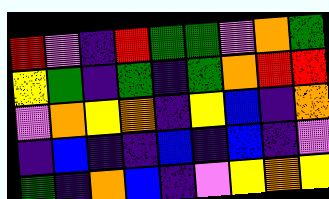[["red", "violet", "indigo", "red", "green", "green", "violet", "orange", "green"], ["yellow", "green", "indigo", "green", "indigo", "green", "orange", "red", "red"], ["violet", "orange", "yellow", "orange", "indigo", "yellow", "blue", "indigo", "orange"], ["indigo", "blue", "indigo", "indigo", "blue", "indigo", "blue", "indigo", "violet"], ["green", "indigo", "orange", "blue", "indigo", "violet", "yellow", "orange", "yellow"]]